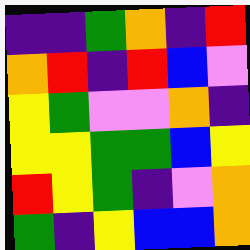[["indigo", "indigo", "green", "orange", "indigo", "red"], ["orange", "red", "indigo", "red", "blue", "violet"], ["yellow", "green", "violet", "violet", "orange", "indigo"], ["yellow", "yellow", "green", "green", "blue", "yellow"], ["red", "yellow", "green", "indigo", "violet", "orange"], ["green", "indigo", "yellow", "blue", "blue", "orange"]]